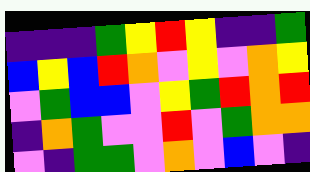[["indigo", "indigo", "indigo", "green", "yellow", "red", "yellow", "indigo", "indigo", "green"], ["blue", "yellow", "blue", "red", "orange", "violet", "yellow", "violet", "orange", "yellow"], ["violet", "green", "blue", "blue", "violet", "yellow", "green", "red", "orange", "red"], ["indigo", "orange", "green", "violet", "violet", "red", "violet", "green", "orange", "orange"], ["violet", "indigo", "green", "green", "violet", "orange", "violet", "blue", "violet", "indigo"]]